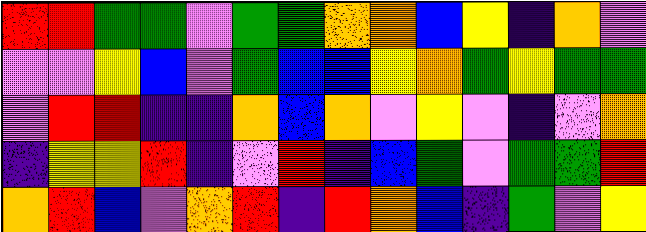[["red", "red", "green", "green", "violet", "green", "green", "orange", "orange", "blue", "yellow", "indigo", "orange", "violet"], ["violet", "violet", "yellow", "blue", "violet", "green", "blue", "blue", "yellow", "orange", "green", "yellow", "green", "green"], ["violet", "red", "red", "indigo", "indigo", "orange", "blue", "orange", "violet", "yellow", "violet", "indigo", "violet", "orange"], ["indigo", "yellow", "yellow", "red", "indigo", "violet", "red", "indigo", "blue", "green", "violet", "green", "green", "red"], ["orange", "red", "blue", "violet", "orange", "red", "indigo", "red", "orange", "blue", "indigo", "green", "violet", "yellow"]]